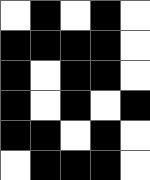[["white", "black", "white", "black", "white"], ["black", "black", "black", "black", "white"], ["black", "white", "black", "black", "white"], ["black", "white", "black", "white", "black"], ["black", "black", "white", "black", "white"], ["white", "black", "black", "black", "white"]]